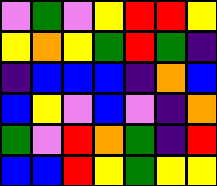[["violet", "green", "violet", "yellow", "red", "red", "yellow"], ["yellow", "orange", "yellow", "green", "red", "green", "indigo"], ["indigo", "blue", "blue", "blue", "indigo", "orange", "blue"], ["blue", "yellow", "violet", "blue", "violet", "indigo", "orange"], ["green", "violet", "red", "orange", "green", "indigo", "red"], ["blue", "blue", "red", "yellow", "green", "yellow", "yellow"]]